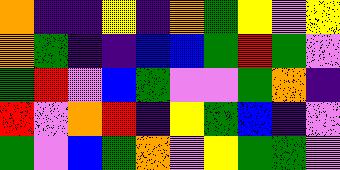[["orange", "indigo", "indigo", "yellow", "indigo", "orange", "green", "yellow", "violet", "yellow"], ["orange", "green", "indigo", "indigo", "blue", "blue", "green", "red", "green", "violet"], ["green", "red", "violet", "blue", "green", "violet", "violet", "green", "orange", "indigo"], ["red", "violet", "orange", "red", "indigo", "yellow", "green", "blue", "indigo", "violet"], ["green", "violet", "blue", "green", "orange", "violet", "yellow", "green", "green", "violet"]]